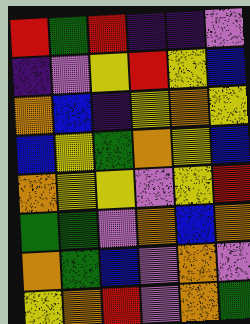[["red", "green", "red", "indigo", "indigo", "violet"], ["indigo", "violet", "yellow", "red", "yellow", "blue"], ["orange", "blue", "indigo", "yellow", "orange", "yellow"], ["blue", "yellow", "green", "orange", "yellow", "blue"], ["orange", "yellow", "yellow", "violet", "yellow", "red"], ["green", "green", "violet", "orange", "blue", "orange"], ["orange", "green", "blue", "violet", "orange", "violet"], ["yellow", "orange", "red", "violet", "orange", "green"]]